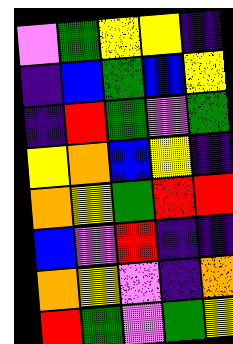[["violet", "green", "yellow", "yellow", "indigo"], ["indigo", "blue", "green", "blue", "yellow"], ["indigo", "red", "green", "violet", "green"], ["yellow", "orange", "blue", "yellow", "indigo"], ["orange", "yellow", "green", "red", "red"], ["blue", "violet", "red", "indigo", "indigo"], ["orange", "yellow", "violet", "indigo", "orange"], ["red", "green", "violet", "green", "yellow"]]